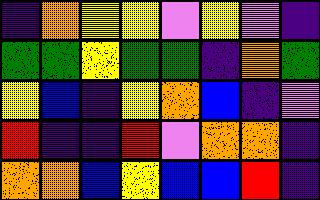[["indigo", "orange", "yellow", "yellow", "violet", "yellow", "violet", "indigo"], ["green", "green", "yellow", "green", "green", "indigo", "orange", "green"], ["yellow", "blue", "indigo", "yellow", "orange", "blue", "indigo", "violet"], ["red", "indigo", "indigo", "red", "violet", "orange", "orange", "indigo"], ["orange", "orange", "blue", "yellow", "blue", "blue", "red", "indigo"]]